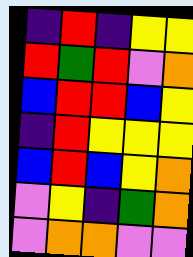[["indigo", "red", "indigo", "yellow", "yellow"], ["red", "green", "red", "violet", "orange"], ["blue", "red", "red", "blue", "yellow"], ["indigo", "red", "yellow", "yellow", "yellow"], ["blue", "red", "blue", "yellow", "orange"], ["violet", "yellow", "indigo", "green", "orange"], ["violet", "orange", "orange", "violet", "violet"]]